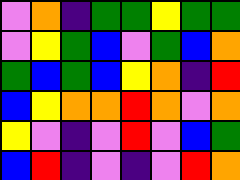[["violet", "orange", "indigo", "green", "green", "yellow", "green", "green"], ["violet", "yellow", "green", "blue", "violet", "green", "blue", "orange"], ["green", "blue", "green", "blue", "yellow", "orange", "indigo", "red"], ["blue", "yellow", "orange", "orange", "red", "orange", "violet", "orange"], ["yellow", "violet", "indigo", "violet", "red", "violet", "blue", "green"], ["blue", "red", "indigo", "violet", "indigo", "violet", "red", "orange"]]